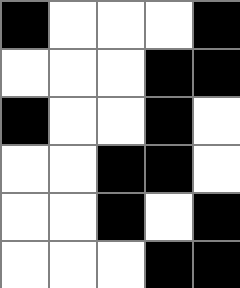[["black", "white", "white", "white", "black"], ["white", "white", "white", "black", "black"], ["black", "white", "white", "black", "white"], ["white", "white", "black", "black", "white"], ["white", "white", "black", "white", "black"], ["white", "white", "white", "black", "black"]]